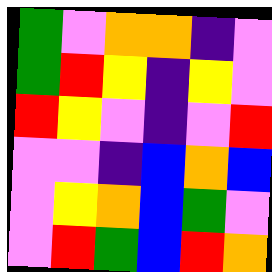[["green", "violet", "orange", "orange", "indigo", "violet"], ["green", "red", "yellow", "indigo", "yellow", "violet"], ["red", "yellow", "violet", "indigo", "violet", "red"], ["violet", "violet", "indigo", "blue", "orange", "blue"], ["violet", "yellow", "orange", "blue", "green", "violet"], ["violet", "red", "green", "blue", "red", "orange"]]